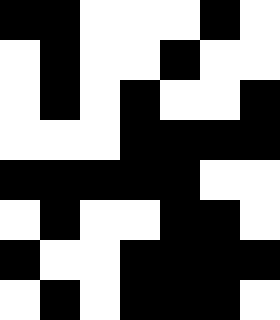[["black", "black", "white", "white", "white", "black", "white"], ["white", "black", "white", "white", "black", "white", "white"], ["white", "black", "white", "black", "white", "white", "black"], ["white", "white", "white", "black", "black", "black", "black"], ["black", "black", "black", "black", "black", "white", "white"], ["white", "black", "white", "white", "black", "black", "white"], ["black", "white", "white", "black", "black", "black", "black"], ["white", "black", "white", "black", "black", "black", "white"]]